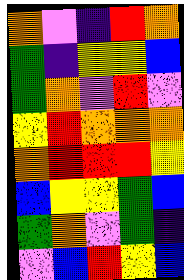[["orange", "violet", "indigo", "red", "orange"], ["green", "indigo", "yellow", "yellow", "blue"], ["green", "orange", "violet", "red", "violet"], ["yellow", "red", "orange", "orange", "orange"], ["orange", "red", "red", "red", "yellow"], ["blue", "yellow", "yellow", "green", "blue"], ["green", "orange", "violet", "green", "indigo"], ["violet", "blue", "red", "yellow", "blue"]]